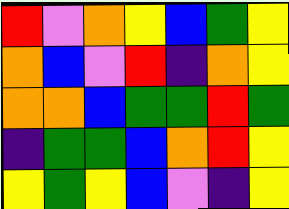[["red", "violet", "orange", "yellow", "blue", "green", "yellow"], ["orange", "blue", "violet", "red", "indigo", "orange", "yellow"], ["orange", "orange", "blue", "green", "green", "red", "green"], ["indigo", "green", "green", "blue", "orange", "red", "yellow"], ["yellow", "green", "yellow", "blue", "violet", "indigo", "yellow"]]